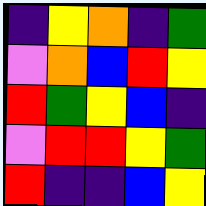[["indigo", "yellow", "orange", "indigo", "green"], ["violet", "orange", "blue", "red", "yellow"], ["red", "green", "yellow", "blue", "indigo"], ["violet", "red", "red", "yellow", "green"], ["red", "indigo", "indigo", "blue", "yellow"]]